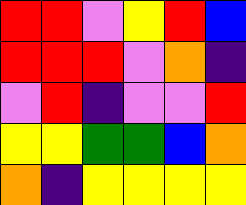[["red", "red", "violet", "yellow", "red", "blue"], ["red", "red", "red", "violet", "orange", "indigo"], ["violet", "red", "indigo", "violet", "violet", "red"], ["yellow", "yellow", "green", "green", "blue", "orange"], ["orange", "indigo", "yellow", "yellow", "yellow", "yellow"]]